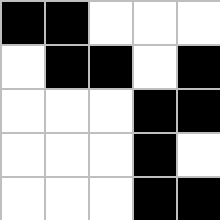[["black", "black", "white", "white", "white"], ["white", "black", "black", "white", "black"], ["white", "white", "white", "black", "black"], ["white", "white", "white", "black", "white"], ["white", "white", "white", "black", "black"]]